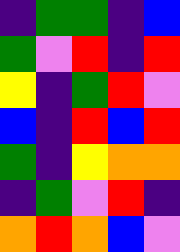[["indigo", "green", "green", "indigo", "blue"], ["green", "violet", "red", "indigo", "red"], ["yellow", "indigo", "green", "red", "violet"], ["blue", "indigo", "red", "blue", "red"], ["green", "indigo", "yellow", "orange", "orange"], ["indigo", "green", "violet", "red", "indigo"], ["orange", "red", "orange", "blue", "violet"]]